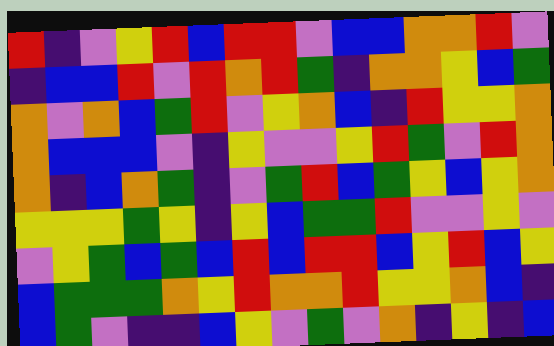[["red", "indigo", "violet", "yellow", "red", "blue", "red", "red", "violet", "blue", "blue", "orange", "orange", "red", "violet"], ["indigo", "blue", "blue", "red", "violet", "red", "orange", "red", "green", "indigo", "orange", "orange", "yellow", "blue", "green"], ["orange", "violet", "orange", "blue", "green", "red", "violet", "yellow", "orange", "blue", "indigo", "red", "yellow", "yellow", "orange"], ["orange", "blue", "blue", "blue", "violet", "indigo", "yellow", "violet", "violet", "yellow", "red", "green", "violet", "red", "orange"], ["orange", "indigo", "blue", "orange", "green", "indigo", "violet", "green", "red", "blue", "green", "yellow", "blue", "yellow", "orange"], ["yellow", "yellow", "yellow", "green", "yellow", "indigo", "yellow", "blue", "green", "green", "red", "violet", "violet", "yellow", "violet"], ["violet", "yellow", "green", "blue", "green", "blue", "red", "blue", "red", "red", "blue", "yellow", "red", "blue", "yellow"], ["blue", "green", "green", "green", "orange", "yellow", "red", "orange", "orange", "red", "yellow", "yellow", "orange", "blue", "indigo"], ["blue", "green", "violet", "indigo", "indigo", "blue", "yellow", "violet", "green", "violet", "orange", "indigo", "yellow", "indigo", "blue"]]